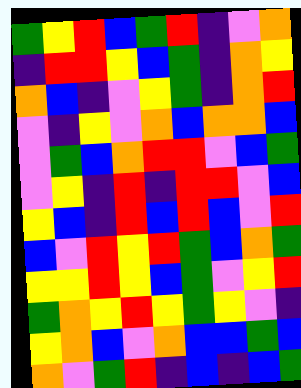[["green", "yellow", "red", "blue", "green", "red", "indigo", "violet", "orange"], ["indigo", "red", "red", "yellow", "blue", "green", "indigo", "orange", "yellow"], ["orange", "blue", "indigo", "violet", "yellow", "green", "indigo", "orange", "red"], ["violet", "indigo", "yellow", "violet", "orange", "blue", "orange", "orange", "blue"], ["violet", "green", "blue", "orange", "red", "red", "violet", "blue", "green"], ["violet", "yellow", "indigo", "red", "indigo", "red", "red", "violet", "blue"], ["yellow", "blue", "indigo", "red", "blue", "red", "blue", "violet", "red"], ["blue", "violet", "red", "yellow", "red", "green", "blue", "orange", "green"], ["yellow", "yellow", "red", "yellow", "blue", "green", "violet", "yellow", "red"], ["green", "orange", "yellow", "red", "yellow", "green", "yellow", "violet", "indigo"], ["yellow", "orange", "blue", "violet", "orange", "blue", "blue", "green", "blue"], ["orange", "violet", "green", "red", "indigo", "blue", "indigo", "blue", "green"]]